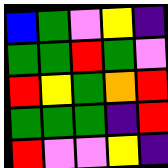[["blue", "green", "violet", "yellow", "indigo"], ["green", "green", "red", "green", "violet"], ["red", "yellow", "green", "orange", "red"], ["green", "green", "green", "indigo", "red"], ["red", "violet", "violet", "yellow", "indigo"]]